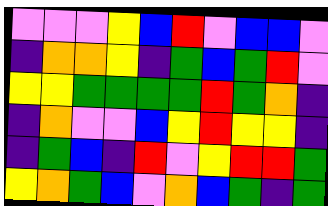[["violet", "violet", "violet", "yellow", "blue", "red", "violet", "blue", "blue", "violet"], ["indigo", "orange", "orange", "yellow", "indigo", "green", "blue", "green", "red", "violet"], ["yellow", "yellow", "green", "green", "green", "green", "red", "green", "orange", "indigo"], ["indigo", "orange", "violet", "violet", "blue", "yellow", "red", "yellow", "yellow", "indigo"], ["indigo", "green", "blue", "indigo", "red", "violet", "yellow", "red", "red", "green"], ["yellow", "orange", "green", "blue", "violet", "orange", "blue", "green", "indigo", "green"]]